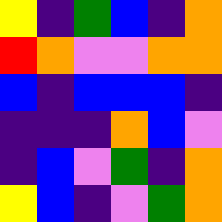[["yellow", "indigo", "green", "blue", "indigo", "orange"], ["red", "orange", "violet", "violet", "orange", "orange"], ["blue", "indigo", "blue", "blue", "blue", "indigo"], ["indigo", "indigo", "indigo", "orange", "blue", "violet"], ["indigo", "blue", "violet", "green", "indigo", "orange"], ["yellow", "blue", "indigo", "violet", "green", "orange"]]